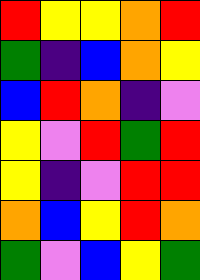[["red", "yellow", "yellow", "orange", "red"], ["green", "indigo", "blue", "orange", "yellow"], ["blue", "red", "orange", "indigo", "violet"], ["yellow", "violet", "red", "green", "red"], ["yellow", "indigo", "violet", "red", "red"], ["orange", "blue", "yellow", "red", "orange"], ["green", "violet", "blue", "yellow", "green"]]